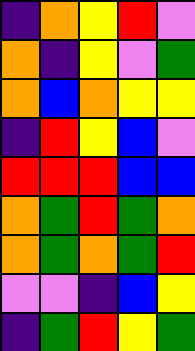[["indigo", "orange", "yellow", "red", "violet"], ["orange", "indigo", "yellow", "violet", "green"], ["orange", "blue", "orange", "yellow", "yellow"], ["indigo", "red", "yellow", "blue", "violet"], ["red", "red", "red", "blue", "blue"], ["orange", "green", "red", "green", "orange"], ["orange", "green", "orange", "green", "red"], ["violet", "violet", "indigo", "blue", "yellow"], ["indigo", "green", "red", "yellow", "green"]]